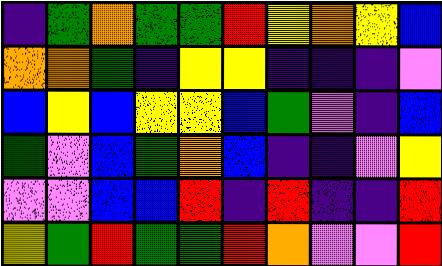[["indigo", "green", "orange", "green", "green", "red", "yellow", "orange", "yellow", "blue"], ["orange", "orange", "green", "indigo", "yellow", "yellow", "indigo", "indigo", "indigo", "violet"], ["blue", "yellow", "blue", "yellow", "yellow", "blue", "green", "violet", "indigo", "blue"], ["green", "violet", "blue", "green", "orange", "blue", "indigo", "indigo", "violet", "yellow"], ["violet", "violet", "blue", "blue", "red", "indigo", "red", "indigo", "indigo", "red"], ["yellow", "green", "red", "green", "green", "red", "orange", "violet", "violet", "red"]]